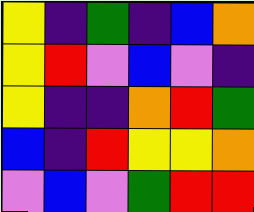[["yellow", "indigo", "green", "indigo", "blue", "orange"], ["yellow", "red", "violet", "blue", "violet", "indigo"], ["yellow", "indigo", "indigo", "orange", "red", "green"], ["blue", "indigo", "red", "yellow", "yellow", "orange"], ["violet", "blue", "violet", "green", "red", "red"]]